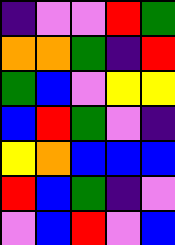[["indigo", "violet", "violet", "red", "green"], ["orange", "orange", "green", "indigo", "red"], ["green", "blue", "violet", "yellow", "yellow"], ["blue", "red", "green", "violet", "indigo"], ["yellow", "orange", "blue", "blue", "blue"], ["red", "blue", "green", "indigo", "violet"], ["violet", "blue", "red", "violet", "blue"]]